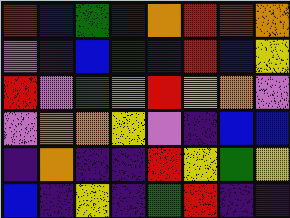[["red", "blue", "green", "blue", "orange", "red", "red", "orange"], ["violet", "indigo", "blue", "indigo", "blue", "red", "blue", "yellow"], ["red", "violet", "green", "orange", "red", "yellow", "orange", "violet"], ["violet", "orange", "orange", "yellow", "violet", "indigo", "blue", "blue"], ["indigo", "orange", "indigo", "indigo", "red", "yellow", "green", "yellow"], ["blue", "indigo", "yellow", "indigo", "green", "red", "indigo", "indigo"]]